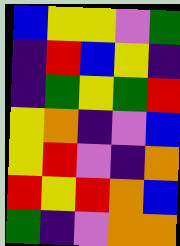[["blue", "yellow", "yellow", "violet", "green"], ["indigo", "red", "blue", "yellow", "indigo"], ["indigo", "green", "yellow", "green", "red"], ["yellow", "orange", "indigo", "violet", "blue"], ["yellow", "red", "violet", "indigo", "orange"], ["red", "yellow", "red", "orange", "blue"], ["green", "indigo", "violet", "orange", "orange"]]